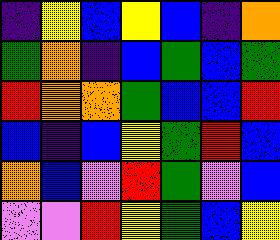[["indigo", "yellow", "blue", "yellow", "blue", "indigo", "orange"], ["green", "orange", "indigo", "blue", "green", "blue", "green"], ["red", "orange", "orange", "green", "blue", "blue", "red"], ["blue", "indigo", "blue", "yellow", "green", "red", "blue"], ["orange", "blue", "violet", "red", "green", "violet", "blue"], ["violet", "violet", "red", "yellow", "green", "blue", "yellow"]]